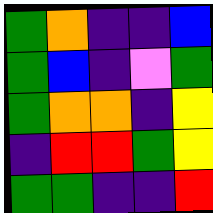[["green", "orange", "indigo", "indigo", "blue"], ["green", "blue", "indigo", "violet", "green"], ["green", "orange", "orange", "indigo", "yellow"], ["indigo", "red", "red", "green", "yellow"], ["green", "green", "indigo", "indigo", "red"]]